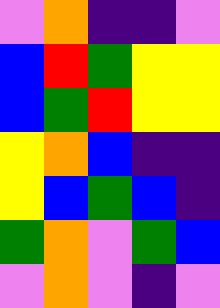[["violet", "orange", "indigo", "indigo", "violet"], ["blue", "red", "green", "yellow", "yellow"], ["blue", "green", "red", "yellow", "yellow"], ["yellow", "orange", "blue", "indigo", "indigo"], ["yellow", "blue", "green", "blue", "indigo"], ["green", "orange", "violet", "green", "blue"], ["violet", "orange", "violet", "indigo", "violet"]]